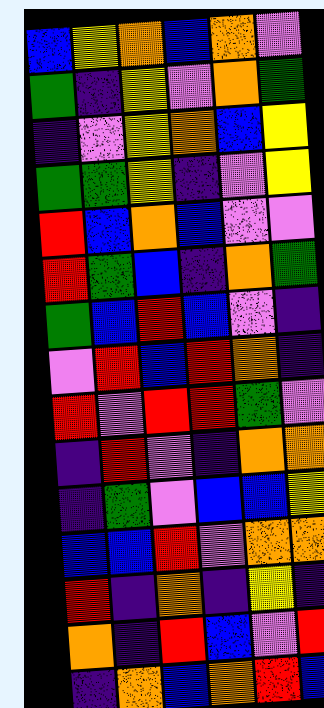[["blue", "yellow", "orange", "blue", "orange", "violet"], ["green", "indigo", "yellow", "violet", "orange", "green"], ["indigo", "violet", "yellow", "orange", "blue", "yellow"], ["green", "green", "yellow", "indigo", "violet", "yellow"], ["red", "blue", "orange", "blue", "violet", "violet"], ["red", "green", "blue", "indigo", "orange", "green"], ["green", "blue", "red", "blue", "violet", "indigo"], ["violet", "red", "blue", "red", "orange", "indigo"], ["red", "violet", "red", "red", "green", "violet"], ["indigo", "red", "violet", "indigo", "orange", "orange"], ["indigo", "green", "violet", "blue", "blue", "yellow"], ["blue", "blue", "red", "violet", "orange", "orange"], ["red", "indigo", "orange", "indigo", "yellow", "indigo"], ["orange", "indigo", "red", "blue", "violet", "red"], ["indigo", "orange", "blue", "orange", "red", "blue"]]